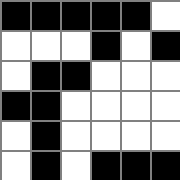[["black", "black", "black", "black", "black", "white"], ["white", "white", "white", "black", "white", "black"], ["white", "black", "black", "white", "white", "white"], ["black", "black", "white", "white", "white", "white"], ["white", "black", "white", "white", "white", "white"], ["white", "black", "white", "black", "black", "black"]]